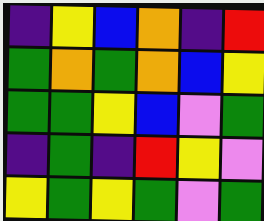[["indigo", "yellow", "blue", "orange", "indigo", "red"], ["green", "orange", "green", "orange", "blue", "yellow"], ["green", "green", "yellow", "blue", "violet", "green"], ["indigo", "green", "indigo", "red", "yellow", "violet"], ["yellow", "green", "yellow", "green", "violet", "green"]]